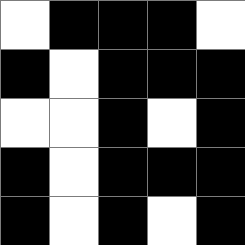[["white", "black", "black", "black", "white"], ["black", "white", "black", "black", "black"], ["white", "white", "black", "white", "black"], ["black", "white", "black", "black", "black"], ["black", "white", "black", "white", "black"]]